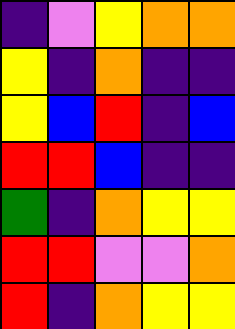[["indigo", "violet", "yellow", "orange", "orange"], ["yellow", "indigo", "orange", "indigo", "indigo"], ["yellow", "blue", "red", "indigo", "blue"], ["red", "red", "blue", "indigo", "indigo"], ["green", "indigo", "orange", "yellow", "yellow"], ["red", "red", "violet", "violet", "orange"], ["red", "indigo", "orange", "yellow", "yellow"]]